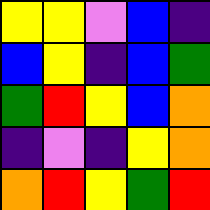[["yellow", "yellow", "violet", "blue", "indigo"], ["blue", "yellow", "indigo", "blue", "green"], ["green", "red", "yellow", "blue", "orange"], ["indigo", "violet", "indigo", "yellow", "orange"], ["orange", "red", "yellow", "green", "red"]]